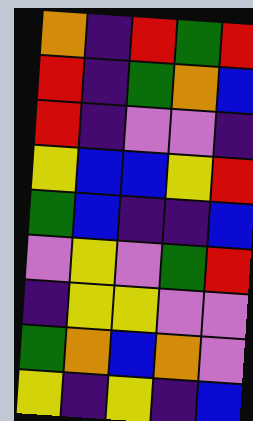[["orange", "indigo", "red", "green", "red"], ["red", "indigo", "green", "orange", "blue"], ["red", "indigo", "violet", "violet", "indigo"], ["yellow", "blue", "blue", "yellow", "red"], ["green", "blue", "indigo", "indigo", "blue"], ["violet", "yellow", "violet", "green", "red"], ["indigo", "yellow", "yellow", "violet", "violet"], ["green", "orange", "blue", "orange", "violet"], ["yellow", "indigo", "yellow", "indigo", "blue"]]